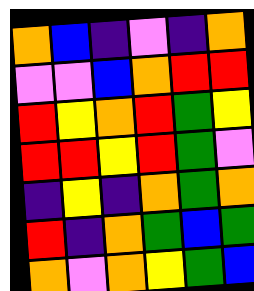[["orange", "blue", "indigo", "violet", "indigo", "orange"], ["violet", "violet", "blue", "orange", "red", "red"], ["red", "yellow", "orange", "red", "green", "yellow"], ["red", "red", "yellow", "red", "green", "violet"], ["indigo", "yellow", "indigo", "orange", "green", "orange"], ["red", "indigo", "orange", "green", "blue", "green"], ["orange", "violet", "orange", "yellow", "green", "blue"]]